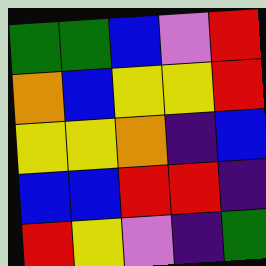[["green", "green", "blue", "violet", "red"], ["orange", "blue", "yellow", "yellow", "red"], ["yellow", "yellow", "orange", "indigo", "blue"], ["blue", "blue", "red", "red", "indigo"], ["red", "yellow", "violet", "indigo", "green"]]